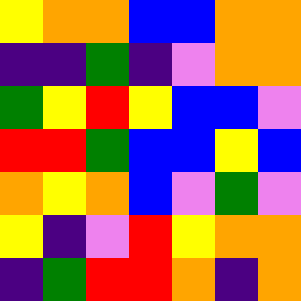[["yellow", "orange", "orange", "blue", "blue", "orange", "orange"], ["indigo", "indigo", "green", "indigo", "violet", "orange", "orange"], ["green", "yellow", "red", "yellow", "blue", "blue", "violet"], ["red", "red", "green", "blue", "blue", "yellow", "blue"], ["orange", "yellow", "orange", "blue", "violet", "green", "violet"], ["yellow", "indigo", "violet", "red", "yellow", "orange", "orange"], ["indigo", "green", "red", "red", "orange", "indigo", "orange"]]